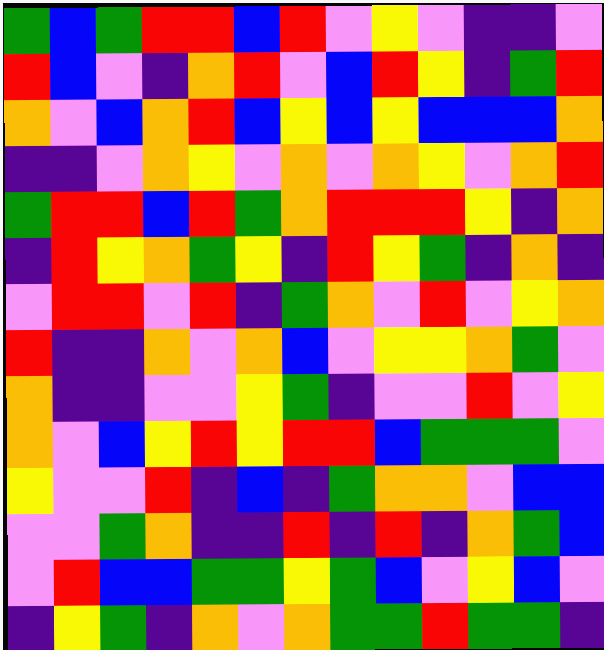[["green", "blue", "green", "red", "red", "blue", "red", "violet", "yellow", "violet", "indigo", "indigo", "violet"], ["red", "blue", "violet", "indigo", "orange", "red", "violet", "blue", "red", "yellow", "indigo", "green", "red"], ["orange", "violet", "blue", "orange", "red", "blue", "yellow", "blue", "yellow", "blue", "blue", "blue", "orange"], ["indigo", "indigo", "violet", "orange", "yellow", "violet", "orange", "violet", "orange", "yellow", "violet", "orange", "red"], ["green", "red", "red", "blue", "red", "green", "orange", "red", "red", "red", "yellow", "indigo", "orange"], ["indigo", "red", "yellow", "orange", "green", "yellow", "indigo", "red", "yellow", "green", "indigo", "orange", "indigo"], ["violet", "red", "red", "violet", "red", "indigo", "green", "orange", "violet", "red", "violet", "yellow", "orange"], ["red", "indigo", "indigo", "orange", "violet", "orange", "blue", "violet", "yellow", "yellow", "orange", "green", "violet"], ["orange", "indigo", "indigo", "violet", "violet", "yellow", "green", "indigo", "violet", "violet", "red", "violet", "yellow"], ["orange", "violet", "blue", "yellow", "red", "yellow", "red", "red", "blue", "green", "green", "green", "violet"], ["yellow", "violet", "violet", "red", "indigo", "blue", "indigo", "green", "orange", "orange", "violet", "blue", "blue"], ["violet", "violet", "green", "orange", "indigo", "indigo", "red", "indigo", "red", "indigo", "orange", "green", "blue"], ["violet", "red", "blue", "blue", "green", "green", "yellow", "green", "blue", "violet", "yellow", "blue", "violet"], ["indigo", "yellow", "green", "indigo", "orange", "violet", "orange", "green", "green", "red", "green", "green", "indigo"]]